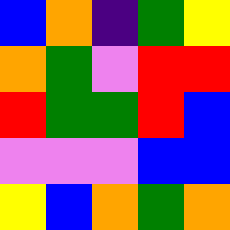[["blue", "orange", "indigo", "green", "yellow"], ["orange", "green", "violet", "red", "red"], ["red", "green", "green", "red", "blue"], ["violet", "violet", "violet", "blue", "blue"], ["yellow", "blue", "orange", "green", "orange"]]